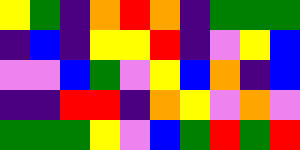[["yellow", "green", "indigo", "orange", "red", "orange", "indigo", "green", "green", "green"], ["indigo", "blue", "indigo", "yellow", "yellow", "red", "indigo", "violet", "yellow", "blue"], ["violet", "violet", "blue", "green", "violet", "yellow", "blue", "orange", "indigo", "blue"], ["indigo", "indigo", "red", "red", "indigo", "orange", "yellow", "violet", "orange", "violet"], ["green", "green", "green", "yellow", "violet", "blue", "green", "red", "green", "red"]]